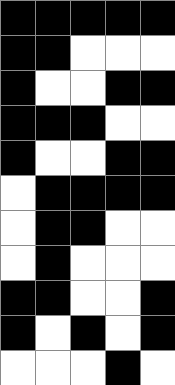[["black", "black", "black", "black", "black"], ["black", "black", "white", "white", "white"], ["black", "white", "white", "black", "black"], ["black", "black", "black", "white", "white"], ["black", "white", "white", "black", "black"], ["white", "black", "black", "black", "black"], ["white", "black", "black", "white", "white"], ["white", "black", "white", "white", "white"], ["black", "black", "white", "white", "black"], ["black", "white", "black", "white", "black"], ["white", "white", "white", "black", "white"]]